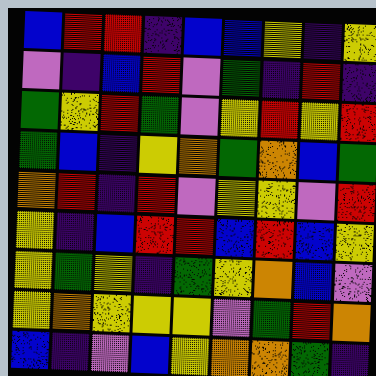[["blue", "red", "red", "indigo", "blue", "blue", "yellow", "indigo", "yellow"], ["violet", "indigo", "blue", "red", "violet", "green", "indigo", "red", "indigo"], ["green", "yellow", "red", "green", "violet", "yellow", "red", "yellow", "red"], ["green", "blue", "indigo", "yellow", "orange", "green", "orange", "blue", "green"], ["orange", "red", "indigo", "red", "violet", "yellow", "yellow", "violet", "red"], ["yellow", "indigo", "blue", "red", "red", "blue", "red", "blue", "yellow"], ["yellow", "green", "yellow", "indigo", "green", "yellow", "orange", "blue", "violet"], ["yellow", "orange", "yellow", "yellow", "yellow", "violet", "green", "red", "orange"], ["blue", "indigo", "violet", "blue", "yellow", "orange", "orange", "green", "indigo"]]